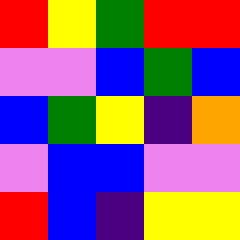[["red", "yellow", "green", "red", "red"], ["violet", "violet", "blue", "green", "blue"], ["blue", "green", "yellow", "indigo", "orange"], ["violet", "blue", "blue", "violet", "violet"], ["red", "blue", "indigo", "yellow", "yellow"]]